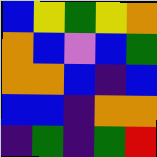[["blue", "yellow", "green", "yellow", "orange"], ["orange", "blue", "violet", "blue", "green"], ["orange", "orange", "blue", "indigo", "blue"], ["blue", "blue", "indigo", "orange", "orange"], ["indigo", "green", "indigo", "green", "red"]]